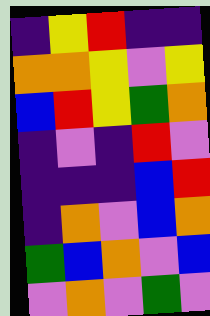[["indigo", "yellow", "red", "indigo", "indigo"], ["orange", "orange", "yellow", "violet", "yellow"], ["blue", "red", "yellow", "green", "orange"], ["indigo", "violet", "indigo", "red", "violet"], ["indigo", "indigo", "indigo", "blue", "red"], ["indigo", "orange", "violet", "blue", "orange"], ["green", "blue", "orange", "violet", "blue"], ["violet", "orange", "violet", "green", "violet"]]